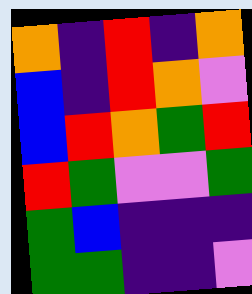[["orange", "indigo", "red", "indigo", "orange"], ["blue", "indigo", "red", "orange", "violet"], ["blue", "red", "orange", "green", "red"], ["red", "green", "violet", "violet", "green"], ["green", "blue", "indigo", "indigo", "indigo"], ["green", "green", "indigo", "indigo", "violet"]]